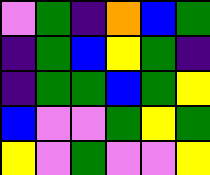[["violet", "green", "indigo", "orange", "blue", "green"], ["indigo", "green", "blue", "yellow", "green", "indigo"], ["indigo", "green", "green", "blue", "green", "yellow"], ["blue", "violet", "violet", "green", "yellow", "green"], ["yellow", "violet", "green", "violet", "violet", "yellow"]]